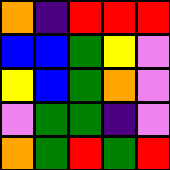[["orange", "indigo", "red", "red", "red"], ["blue", "blue", "green", "yellow", "violet"], ["yellow", "blue", "green", "orange", "violet"], ["violet", "green", "green", "indigo", "violet"], ["orange", "green", "red", "green", "red"]]